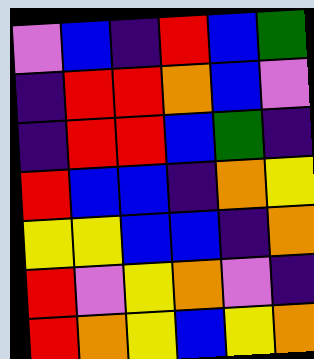[["violet", "blue", "indigo", "red", "blue", "green"], ["indigo", "red", "red", "orange", "blue", "violet"], ["indigo", "red", "red", "blue", "green", "indigo"], ["red", "blue", "blue", "indigo", "orange", "yellow"], ["yellow", "yellow", "blue", "blue", "indigo", "orange"], ["red", "violet", "yellow", "orange", "violet", "indigo"], ["red", "orange", "yellow", "blue", "yellow", "orange"]]